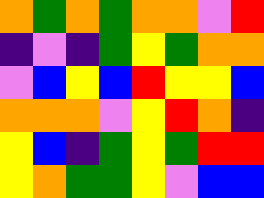[["orange", "green", "orange", "green", "orange", "orange", "violet", "red"], ["indigo", "violet", "indigo", "green", "yellow", "green", "orange", "orange"], ["violet", "blue", "yellow", "blue", "red", "yellow", "yellow", "blue"], ["orange", "orange", "orange", "violet", "yellow", "red", "orange", "indigo"], ["yellow", "blue", "indigo", "green", "yellow", "green", "red", "red"], ["yellow", "orange", "green", "green", "yellow", "violet", "blue", "blue"]]